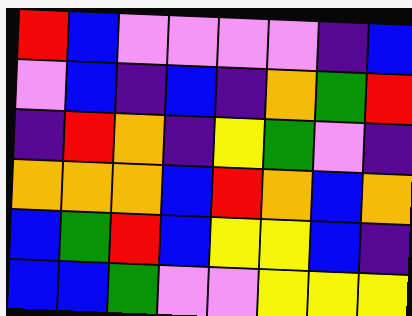[["red", "blue", "violet", "violet", "violet", "violet", "indigo", "blue"], ["violet", "blue", "indigo", "blue", "indigo", "orange", "green", "red"], ["indigo", "red", "orange", "indigo", "yellow", "green", "violet", "indigo"], ["orange", "orange", "orange", "blue", "red", "orange", "blue", "orange"], ["blue", "green", "red", "blue", "yellow", "yellow", "blue", "indigo"], ["blue", "blue", "green", "violet", "violet", "yellow", "yellow", "yellow"]]